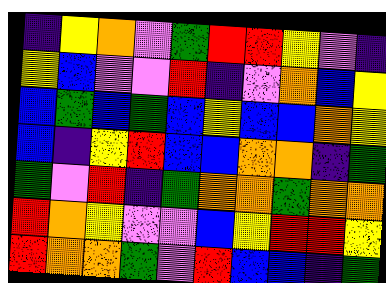[["indigo", "yellow", "orange", "violet", "green", "red", "red", "yellow", "violet", "indigo"], ["yellow", "blue", "violet", "violet", "red", "indigo", "violet", "orange", "blue", "yellow"], ["blue", "green", "blue", "green", "blue", "yellow", "blue", "blue", "orange", "yellow"], ["blue", "indigo", "yellow", "red", "blue", "blue", "orange", "orange", "indigo", "green"], ["green", "violet", "red", "indigo", "green", "orange", "orange", "green", "orange", "orange"], ["red", "orange", "yellow", "violet", "violet", "blue", "yellow", "red", "red", "yellow"], ["red", "orange", "orange", "green", "violet", "red", "blue", "blue", "indigo", "green"]]